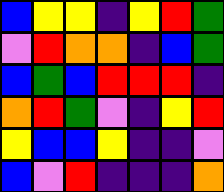[["blue", "yellow", "yellow", "indigo", "yellow", "red", "green"], ["violet", "red", "orange", "orange", "indigo", "blue", "green"], ["blue", "green", "blue", "red", "red", "red", "indigo"], ["orange", "red", "green", "violet", "indigo", "yellow", "red"], ["yellow", "blue", "blue", "yellow", "indigo", "indigo", "violet"], ["blue", "violet", "red", "indigo", "indigo", "indigo", "orange"]]